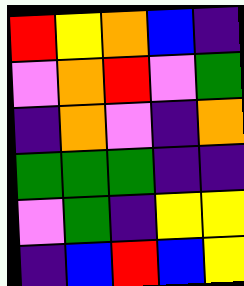[["red", "yellow", "orange", "blue", "indigo"], ["violet", "orange", "red", "violet", "green"], ["indigo", "orange", "violet", "indigo", "orange"], ["green", "green", "green", "indigo", "indigo"], ["violet", "green", "indigo", "yellow", "yellow"], ["indigo", "blue", "red", "blue", "yellow"]]